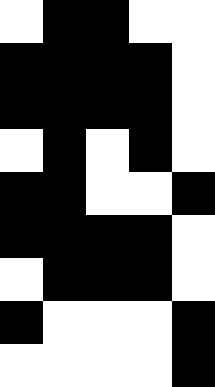[["white", "black", "black", "white", "white"], ["black", "black", "black", "black", "white"], ["black", "black", "black", "black", "white"], ["white", "black", "white", "black", "white"], ["black", "black", "white", "white", "black"], ["black", "black", "black", "black", "white"], ["white", "black", "black", "black", "white"], ["black", "white", "white", "white", "black"], ["white", "white", "white", "white", "black"]]